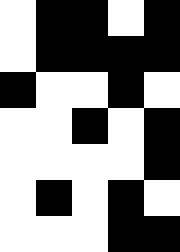[["white", "black", "black", "white", "black"], ["white", "black", "black", "black", "black"], ["black", "white", "white", "black", "white"], ["white", "white", "black", "white", "black"], ["white", "white", "white", "white", "black"], ["white", "black", "white", "black", "white"], ["white", "white", "white", "black", "black"]]